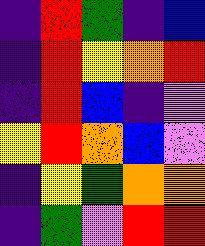[["indigo", "red", "green", "indigo", "blue"], ["indigo", "red", "yellow", "orange", "red"], ["indigo", "red", "blue", "indigo", "violet"], ["yellow", "red", "orange", "blue", "violet"], ["indigo", "yellow", "green", "orange", "orange"], ["indigo", "green", "violet", "red", "red"]]